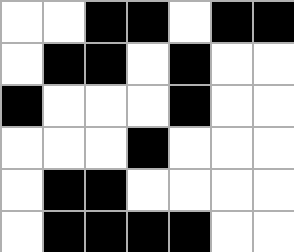[["white", "white", "black", "black", "white", "black", "black"], ["white", "black", "black", "white", "black", "white", "white"], ["black", "white", "white", "white", "black", "white", "white"], ["white", "white", "white", "black", "white", "white", "white"], ["white", "black", "black", "white", "white", "white", "white"], ["white", "black", "black", "black", "black", "white", "white"]]